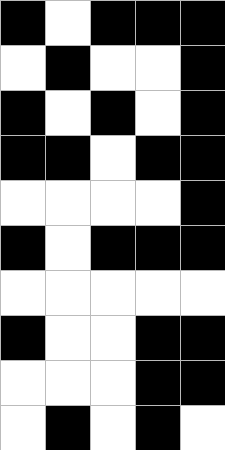[["black", "white", "black", "black", "black"], ["white", "black", "white", "white", "black"], ["black", "white", "black", "white", "black"], ["black", "black", "white", "black", "black"], ["white", "white", "white", "white", "black"], ["black", "white", "black", "black", "black"], ["white", "white", "white", "white", "white"], ["black", "white", "white", "black", "black"], ["white", "white", "white", "black", "black"], ["white", "black", "white", "black", "white"]]